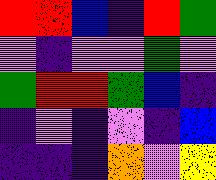[["red", "red", "blue", "indigo", "red", "green"], ["violet", "indigo", "violet", "violet", "green", "violet"], ["green", "red", "red", "green", "blue", "indigo"], ["indigo", "violet", "indigo", "violet", "indigo", "blue"], ["indigo", "indigo", "indigo", "orange", "violet", "yellow"]]